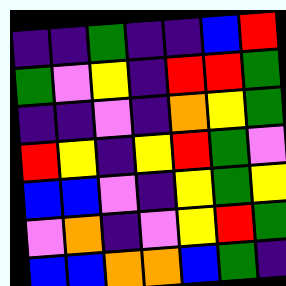[["indigo", "indigo", "green", "indigo", "indigo", "blue", "red"], ["green", "violet", "yellow", "indigo", "red", "red", "green"], ["indigo", "indigo", "violet", "indigo", "orange", "yellow", "green"], ["red", "yellow", "indigo", "yellow", "red", "green", "violet"], ["blue", "blue", "violet", "indigo", "yellow", "green", "yellow"], ["violet", "orange", "indigo", "violet", "yellow", "red", "green"], ["blue", "blue", "orange", "orange", "blue", "green", "indigo"]]